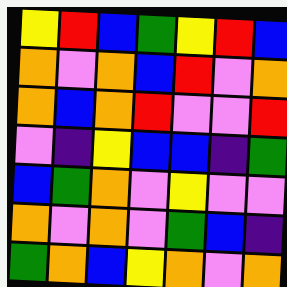[["yellow", "red", "blue", "green", "yellow", "red", "blue"], ["orange", "violet", "orange", "blue", "red", "violet", "orange"], ["orange", "blue", "orange", "red", "violet", "violet", "red"], ["violet", "indigo", "yellow", "blue", "blue", "indigo", "green"], ["blue", "green", "orange", "violet", "yellow", "violet", "violet"], ["orange", "violet", "orange", "violet", "green", "blue", "indigo"], ["green", "orange", "blue", "yellow", "orange", "violet", "orange"]]